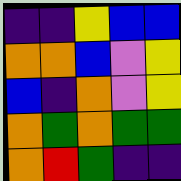[["indigo", "indigo", "yellow", "blue", "blue"], ["orange", "orange", "blue", "violet", "yellow"], ["blue", "indigo", "orange", "violet", "yellow"], ["orange", "green", "orange", "green", "green"], ["orange", "red", "green", "indigo", "indigo"]]